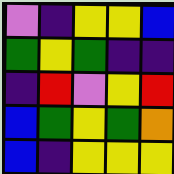[["violet", "indigo", "yellow", "yellow", "blue"], ["green", "yellow", "green", "indigo", "indigo"], ["indigo", "red", "violet", "yellow", "red"], ["blue", "green", "yellow", "green", "orange"], ["blue", "indigo", "yellow", "yellow", "yellow"]]